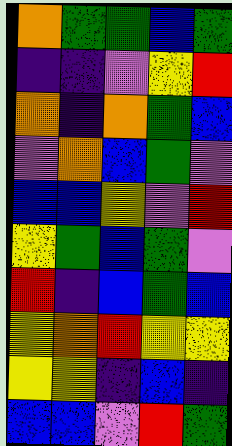[["orange", "green", "green", "blue", "green"], ["indigo", "indigo", "violet", "yellow", "red"], ["orange", "indigo", "orange", "green", "blue"], ["violet", "orange", "blue", "green", "violet"], ["blue", "blue", "yellow", "violet", "red"], ["yellow", "green", "blue", "green", "violet"], ["red", "indigo", "blue", "green", "blue"], ["yellow", "orange", "red", "yellow", "yellow"], ["yellow", "yellow", "indigo", "blue", "indigo"], ["blue", "blue", "violet", "red", "green"]]